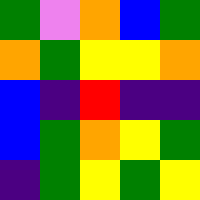[["green", "violet", "orange", "blue", "green"], ["orange", "green", "yellow", "yellow", "orange"], ["blue", "indigo", "red", "indigo", "indigo"], ["blue", "green", "orange", "yellow", "green"], ["indigo", "green", "yellow", "green", "yellow"]]